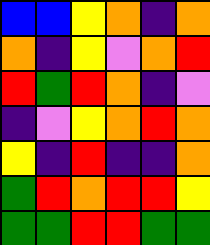[["blue", "blue", "yellow", "orange", "indigo", "orange"], ["orange", "indigo", "yellow", "violet", "orange", "red"], ["red", "green", "red", "orange", "indigo", "violet"], ["indigo", "violet", "yellow", "orange", "red", "orange"], ["yellow", "indigo", "red", "indigo", "indigo", "orange"], ["green", "red", "orange", "red", "red", "yellow"], ["green", "green", "red", "red", "green", "green"]]